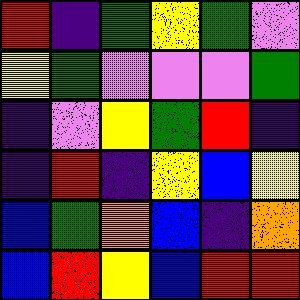[["red", "indigo", "green", "yellow", "green", "violet"], ["yellow", "green", "violet", "violet", "violet", "green"], ["indigo", "violet", "yellow", "green", "red", "indigo"], ["indigo", "red", "indigo", "yellow", "blue", "yellow"], ["blue", "green", "orange", "blue", "indigo", "orange"], ["blue", "red", "yellow", "blue", "red", "red"]]